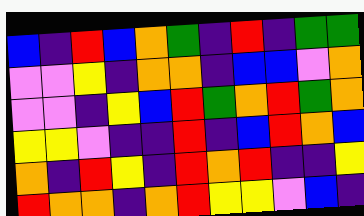[["blue", "indigo", "red", "blue", "orange", "green", "indigo", "red", "indigo", "green", "green"], ["violet", "violet", "yellow", "indigo", "orange", "orange", "indigo", "blue", "blue", "violet", "orange"], ["violet", "violet", "indigo", "yellow", "blue", "red", "green", "orange", "red", "green", "orange"], ["yellow", "yellow", "violet", "indigo", "indigo", "red", "indigo", "blue", "red", "orange", "blue"], ["orange", "indigo", "red", "yellow", "indigo", "red", "orange", "red", "indigo", "indigo", "yellow"], ["red", "orange", "orange", "indigo", "orange", "red", "yellow", "yellow", "violet", "blue", "indigo"]]